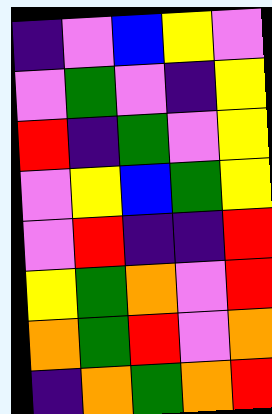[["indigo", "violet", "blue", "yellow", "violet"], ["violet", "green", "violet", "indigo", "yellow"], ["red", "indigo", "green", "violet", "yellow"], ["violet", "yellow", "blue", "green", "yellow"], ["violet", "red", "indigo", "indigo", "red"], ["yellow", "green", "orange", "violet", "red"], ["orange", "green", "red", "violet", "orange"], ["indigo", "orange", "green", "orange", "red"]]